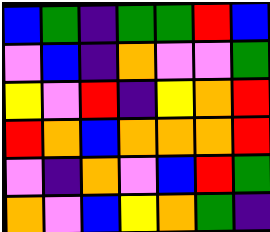[["blue", "green", "indigo", "green", "green", "red", "blue"], ["violet", "blue", "indigo", "orange", "violet", "violet", "green"], ["yellow", "violet", "red", "indigo", "yellow", "orange", "red"], ["red", "orange", "blue", "orange", "orange", "orange", "red"], ["violet", "indigo", "orange", "violet", "blue", "red", "green"], ["orange", "violet", "blue", "yellow", "orange", "green", "indigo"]]